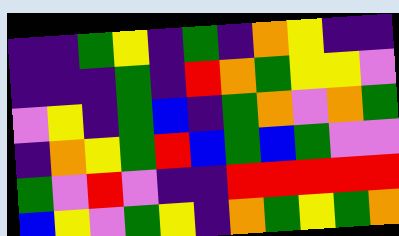[["indigo", "indigo", "green", "yellow", "indigo", "green", "indigo", "orange", "yellow", "indigo", "indigo"], ["indigo", "indigo", "indigo", "green", "indigo", "red", "orange", "green", "yellow", "yellow", "violet"], ["violet", "yellow", "indigo", "green", "blue", "indigo", "green", "orange", "violet", "orange", "green"], ["indigo", "orange", "yellow", "green", "red", "blue", "green", "blue", "green", "violet", "violet"], ["green", "violet", "red", "violet", "indigo", "indigo", "red", "red", "red", "red", "red"], ["blue", "yellow", "violet", "green", "yellow", "indigo", "orange", "green", "yellow", "green", "orange"]]